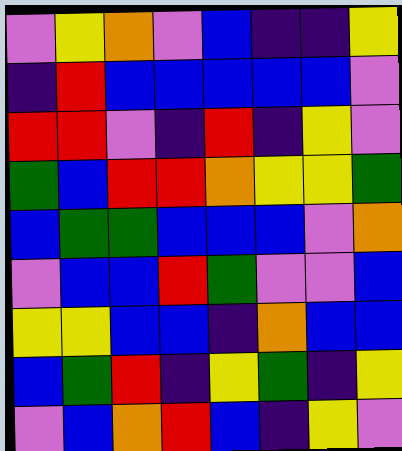[["violet", "yellow", "orange", "violet", "blue", "indigo", "indigo", "yellow"], ["indigo", "red", "blue", "blue", "blue", "blue", "blue", "violet"], ["red", "red", "violet", "indigo", "red", "indigo", "yellow", "violet"], ["green", "blue", "red", "red", "orange", "yellow", "yellow", "green"], ["blue", "green", "green", "blue", "blue", "blue", "violet", "orange"], ["violet", "blue", "blue", "red", "green", "violet", "violet", "blue"], ["yellow", "yellow", "blue", "blue", "indigo", "orange", "blue", "blue"], ["blue", "green", "red", "indigo", "yellow", "green", "indigo", "yellow"], ["violet", "blue", "orange", "red", "blue", "indigo", "yellow", "violet"]]